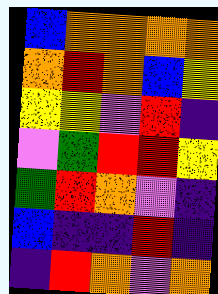[["blue", "orange", "orange", "orange", "orange"], ["orange", "red", "orange", "blue", "yellow"], ["yellow", "yellow", "violet", "red", "indigo"], ["violet", "green", "red", "red", "yellow"], ["green", "red", "orange", "violet", "indigo"], ["blue", "indigo", "indigo", "red", "indigo"], ["indigo", "red", "orange", "violet", "orange"]]